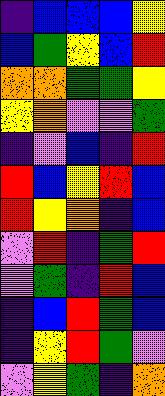[["indigo", "blue", "blue", "blue", "yellow"], ["blue", "green", "yellow", "blue", "red"], ["orange", "orange", "green", "green", "yellow"], ["yellow", "orange", "violet", "violet", "green"], ["indigo", "violet", "blue", "indigo", "red"], ["red", "blue", "yellow", "red", "blue"], ["red", "yellow", "orange", "indigo", "blue"], ["violet", "red", "indigo", "green", "red"], ["violet", "green", "indigo", "red", "blue"], ["indigo", "blue", "red", "green", "blue"], ["indigo", "yellow", "red", "green", "violet"], ["violet", "yellow", "green", "indigo", "orange"]]